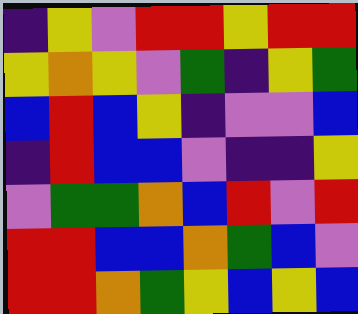[["indigo", "yellow", "violet", "red", "red", "yellow", "red", "red"], ["yellow", "orange", "yellow", "violet", "green", "indigo", "yellow", "green"], ["blue", "red", "blue", "yellow", "indigo", "violet", "violet", "blue"], ["indigo", "red", "blue", "blue", "violet", "indigo", "indigo", "yellow"], ["violet", "green", "green", "orange", "blue", "red", "violet", "red"], ["red", "red", "blue", "blue", "orange", "green", "blue", "violet"], ["red", "red", "orange", "green", "yellow", "blue", "yellow", "blue"]]